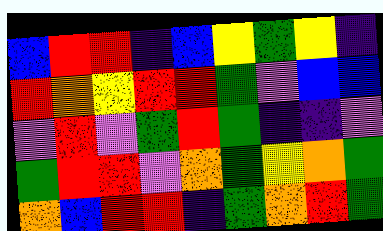[["blue", "red", "red", "indigo", "blue", "yellow", "green", "yellow", "indigo"], ["red", "orange", "yellow", "red", "red", "green", "violet", "blue", "blue"], ["violet", "red", "violet", "green", "red", "green", "indigo", "indigo", "violet"], ["green", "red", "red", "violet", "orange", "green", "yellow", "orange", "green"], ["orange", "blue", "red", "red", "indigo", "green", "orange", "red", "green"]]